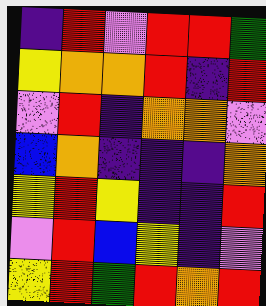[["indigo", "red", "violet", "red", "red", "green"], ["yellow", "orange", "orange", "red", "indigo", "red"], ["violet", "red", "indigo", "orange", "orange", "violet"], ["blue", "orange", "indigo", "indigo", "indigo", "orange"], ["yellow", "red", "yellow", "indigo", "indigo", "red"], ["violet", "red", "blue", "yellow", "indigo", "violet"], ["yellow", "red", "green", "red", "orange", "red"]]